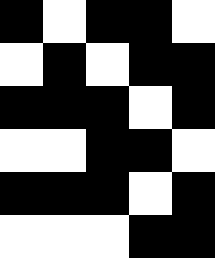[["black", "white", "black", "black", "white"], ["white", "black", "white", "black", "black"], ["black", "black", "black", "white", "black"], ["white", "white", "black", "black", "white"], ["black", "black", "black", "white", "black"], ["white", "white", "white", "black", "black"]]